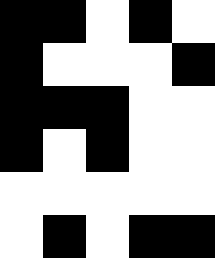[["black", "black", "white", "black", "white"], ["black", "white", "white", "white", "black"], ["black", "black", "black", "white", "white"], ["black", "white", "black", "white", "white"], ["white", "white", "white", "white", "white"], ["white", "black", "white", "black", "black"]]